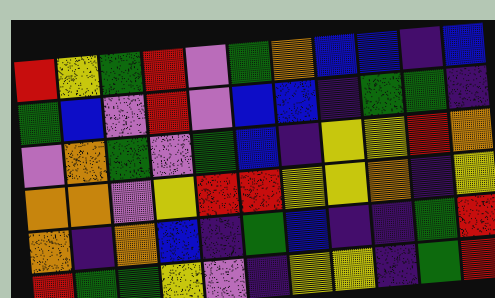[["red", "yellow", "green", "red", "violet", "green", "orange", "blue", "blue", "indigo", "blue"], ["green", "blue", "violet", "red", "violet", "blue", "blue", "indigo", "green", "green", "indigo"], ["violet", "orange", "green", "violet", "green", "blue", "indigo", "yellow", "yellow", "red", "orange"], ["orange", "orange", "violet", "yellow", "red", "red", "yellow", "yellow", "orange", "indigo", "yellow"], ["orange", "indigo", "orange", "blue", "indigo", "green", "blue", "indigo", "indigo", "green", "red"], ["red", "green", "green", "yellow", "violet", "indigo", "yellow", "yellow", "indigo", "green", "red"]]